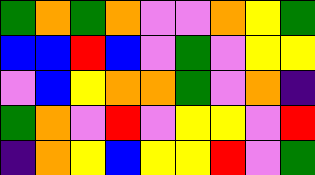[["green", "orange", "green", "orange", "violet", "violet", "orange", "yellow", "green"], ["blue", "blue", "red", "blue", "violet", "green", "violet", "yellow", "yellow"], ["violet", "blue", "yellow", "orange", "orange", "green", "violet", "orange", "indigo"], ["green", "orange", "violet", "red", "violet", "yellow", "yellow", "violet", "red"], ["indigo", "orange", "yellow", "blue", "yellow", "yellow", "red", "violet", "green"]]